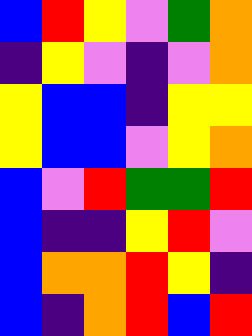[["blue", "red", "yellow", "violet", "green", "orange"], ["indigo", "yellow", "violet", "indigo", "violet", "orange"], ["yellow", "blue", "blue", "indigo", "yellow", "yellow"], ["yellow", "blue", "blue", "violet", "yellow", "orange"], ["blue", "violet", "red", "green", "green", "red"], ["blue", "indigo", "indigo", "yellow", "red", "violet"], ["blue", "orange", "orange", "red", "yellow", "indigo"], ["blue", "indigo", "orange", "red", "blue", "red"]]